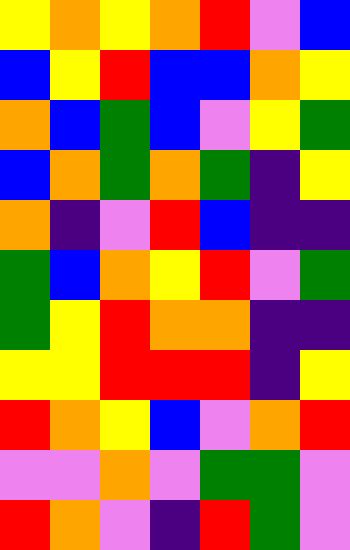[["yellow", "orange", "yellow", "orange", "red", "violet", "blue"], ["blue", "yellow", "red", "blue", "blue", "orange", "yellow"], ["orange", "blue", "green", "blue", "violet", "yellow", "green"], ["blue", "orange", "green", "orange", "green", "indigo", "yellow"], ["orange", "indigo", "violet", "red", "blue", "indigo", "indigo"], ["green", "blue", "orange", "yellow", "red", "violet", "green"], ["green", "yellow", "red", "orange", "orange", "indigo", "indigo"], ["yellow", "yellow", "red", "red", "red", "indigo", "yellow"], ["red", "orange", "yellow", "blue", "violet", "orange", "red"], ["violet", "violet", "orange", "violet", "green", "green", "violet"], ["red", "orange", "violet", "indigo", "red", "green", "violet"]]